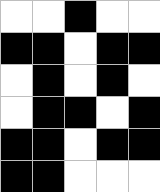[["white", "white", "black", "white", "white"], ["black", "black", "white", "black", "black"], ["white", "black", "white", "black", "white"], ["white", "black", "black", "white", "black"], ["black", "black", "white", "black", "black"], ["black", "black", "white", "white", "white"]]